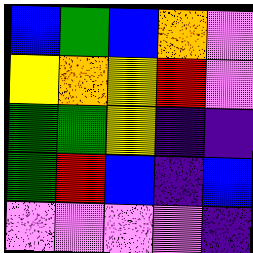[["blue", "green", "blue", "orange", "violet"], ["yellow", "orange", "yellow", "red", "violet"], ["green", "green", "yellow", "indigo", "indigo"], ["green", "red", "blue", "indigo", "blue"], ["violet", "violet", "violet", "violet", "indigo"]]